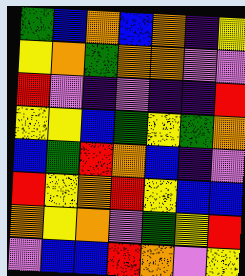[["green", "blue", "orange", "blue", "orange", "indigo", "yellow"], ["yellow", "orange", "green", "orange", "orange", "violet", "violet"], ["red", "violet", "indigo", "violet", "indigo", "indigo", "red"], ["yellow", "yellow", "blue", "green", "yellow", "green", "orange"], ["blue", "green", "red", "orange", "blue", "indigo", "violet"], ["red", "yellow", "orange", "red", "yellow", "blue", "blue"], ["orange", "yellow", "orange", "violet", "green", "yellow", "red"], ["violet", "blue", "blue", "red", "orange", "violet", "yellow"]]